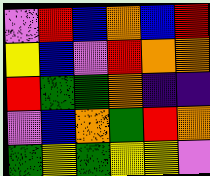[["violet", "red", "blue", "orange", "blue", "red"], ["yellow", "blue", "violet", "red", "orange", "orange"], ["red", "green", "green", "orange", "indigo", "indigo"], ["violet", "blue", "orange", "green", "red", "orange"], ["green", "yellow", "green", "yellow", "yellow", "violet"]]